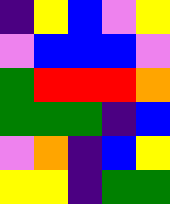[["indigo", "yellow", "blue", "violet", "yellow"], ["violet", "blue", "blue", "blue", "violet"], ["green", "red", "red", "red", "orange"], ["green", "green", "green", "indigo", "blue"], ["violet", "orange", "indigo", "blue", "yellow"], ["yellow", "yellow", "indigo", "green", "green"]]